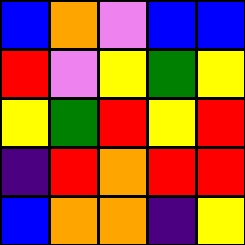[["blue", "orange", "violet", "blue", "blue"], ["red", "violet", "yellow", "green", "yellow"], ["yellow", "green", "red", "yellow", "red"], ["indigo", "red", "orange", "red", "red"], ["blue", "orange", "orange", "indigo", "yellow"]]